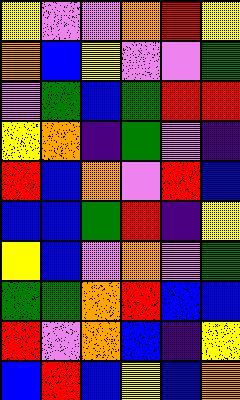[["yellow", "violet", "violet", "orange", "red", "yellow"], ["orange", "blue", "yellow", "violet", "violet", "green"], ["violet", "green", "blue", "green", "red", "red"], ["yellow", "orange", "indigo", "green", "violet", "indigo"], ["red", "blue", "orange", "violet", "red", "blue"], ["blue", "blue", "green", "red", "indigo", "yellow"], ["yellow", "blue", "violet", "orange", "violet", "green"], ["green", "green", "orange", "red", "blue", "blue"], ["red", "violet", "orange", "blue", "indigo", "yellow"], ["blue", "red", "blue", "yellow", "blue", "orange"]]